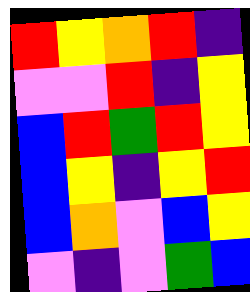[["red", "yellow", "orange", "red", "indigo"], ["violet", "violet", "red", "indigo", "yellow"], ["blue", "red", "green", "red", "yellow"], ["blue", "yellow", "indigo", "yellow", "red"], ["blue", "orange", "violet", "blue", "yellow"], ["violet", "indigo", "violet", "green", "blue"]]